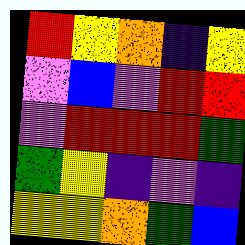[["red", "yellow", "orange", "indigo", "yellow"], ["violet", "blue", "violet", "red", "red"], ["violet", "red", "red", "red", "green"], ["green", "yellow", "indigo", "violet", "indigo"], ["yellow", "yellow", "orange", "green", "blue"]]